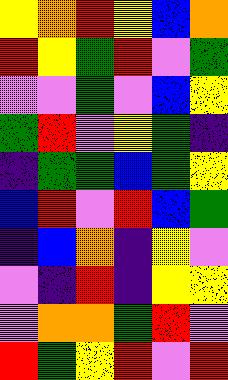[["yellow", "orange", "red", "yellow", "blue", "orange"], ["red", "yellow", "green", "red", "violet", "green"], ["violet", "violet", "green", "violet", "blue", "yellow"], ["green", "red", "violet", "yellow", "green", "indigo"], ["indigo", "green", "green", "blue", "green", "yellow"], ["blue", "red", "violet", "red", "blue", "green"], ["indigo", "blue", "orange", "indigo", "yellow", "violet"], ["violet", "indigo", "red", "indigo", "yellow", "yellow"], ["violet", "orange", "orange", "green", "red", "violet"], ["red", "green", "yellow", "red", "violet", "red"]]